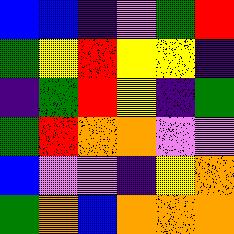[["blue", "blue", "indigo", "violet", "green", "red"], ["green", "yellow", "red", "yellow", "yellow", "indigo"], ["indigo", "green", "red", "yellow", "indigo", "green"], ["green", "red", "orange", "orange", "violet", "violet"], ["blue", "violet", "violet", "indigo", "yellow", "orange"], ["green", "orange", "blue", "orange", "orange", "orange"]]